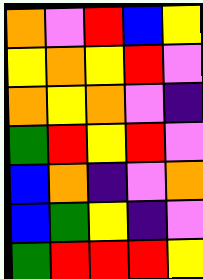[["orange", "violet", "red", "blue", "yellow"], ["yellow", "orange", "yellow", "red", "violet"], ["orange", "yellow", "orange", "violet", "indigo"], ["green", "red", "yellow", "red", "violet"], ["blue", "orange", "indigo", "violet", "orange"], ["blue", "green", "yellow", "indigo", "violet"], ["green", "red", "red", "red", "yellow"]]